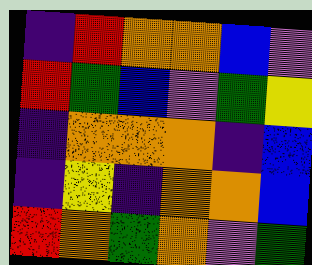[["indigo", "red", "orange", "orange", "blue", "violet"], ["red", "green", "blue", "violet", "green", "yellow"], ["indigo", "orange", "orange", "orange", "indigo", "blue"], ["indigo", "yellow", "indigo", "orange", "orange", "blue"], ["red", "orange", "green", "orange", "violet", "green"]]